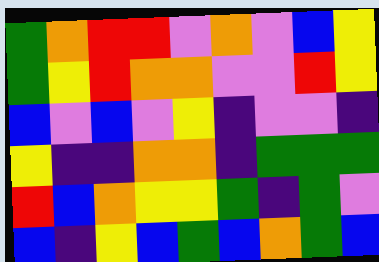[["green", "orange", "red", "red", "violet", "orange", "violet", "blue", "yellow"], ["green", "yellow", "red", "orange", "orange", "violet", "violet", "red", "yellow"], ["blue", "violet", "blue", "violet", "yellow", "indigo", "violet", "violet", "indigo"], ["yellow", "indigo", "indigo", "orange", "orange", "indigo", "green", "green", "green"], ["red", "blue", "orange", "yellow", "yellow", "green", "indigo", "green", "violet"], ["blue", "indigo", "yellow", "blue", "green", "blue", "orange", "green", "blue"]]